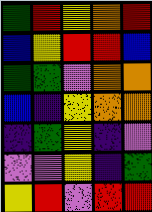[["green", "red", "yellow", "orange", "red"], ["blue", "yellow", "red", "red", "blue"], ["green", "green", "violet", "orange", "orange"], ["blue", "indigo", "yellow", "orange", "orange"], ["indigo", "green", "yellow", "indigo", "violet"], ["violet", "violet", "yellow", "indigo", "green"], ["yellow", "red", "violet", "red", "red"]]